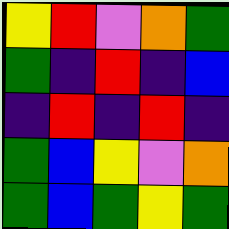[["yellow", "red", "violet", "orange", "green"], ["green", "indigo", "red", "indigo", "blue"], ["indigo", "red", "indigo", "red", "indigo"], ["green", "blue", "yellow", "violet", "orange"], ["green", "blue", "green", "yellow", "green"]]